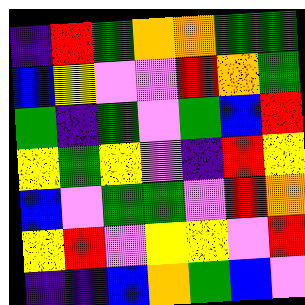[["indigo", "red", "green", "orange", "orange", "green", "green"], ["blue", "yellow", "violet", "violet", "red", "orange", "green"], ["green", "indigo", "green", "violet", "green", "blue", "red"], ["yellow", "green", "yellow", "violet", "indigo", "red", "yellow"], ["blue", "violet", "green", "green", "violet", "red", "orange"], ["yellow", "red", "violet", "yellow", "yellow", "violet", "red"], ["indigo", "indigo", "blue", "orange", "green", "blue", "violet"]]